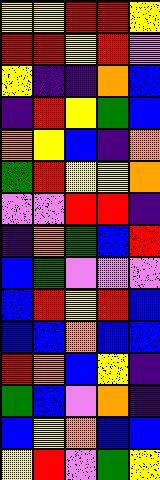[["yellow", "yellow", "red", "red", "yellow"], ["red", "red", "yellow", "red", "violet"], ["yellow", "indigo", "indigo", "orange", "blue"], ["indigo", "red", "yellow", "green", "blue"], ["orange", "yellow", "blue", "indigo", "orange"], ["green", "red", "yellow", "yellow", "orange"], ["violet", "violet", "red", "red", "indigo"], ["indigo", "orange", "green", "blue", "red"], ["blue", "green", "violet", "violet", "violet"], ["blue", "red", "yellow", "red", "blue"], ["blue", "blue", "orange", "blue", "blue"], ["red", "orange", "blue", "yellow", "indigo"], ["green", "blue", "violet", "orange", "indigo"], ["blue", "yellow", "orange", "blue", "blue"], ["yellow", "red", "violet", "green", "yellow"]]